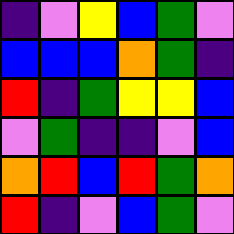[["indigo", "violet", "yellow", "blue", "green", "violet"], ["blue", "blue", "blue", "orange", "green", "indigo"], ["red", "indigo", "green", "yellow", "yellow", "blue"], ["violet", "green", "indigo", "indigo", "violet", "blue"], ["orange", "red", "blue", "red", "green", "orange"], ["red", "indigo", "violet", "blue", "green", "violet"]]